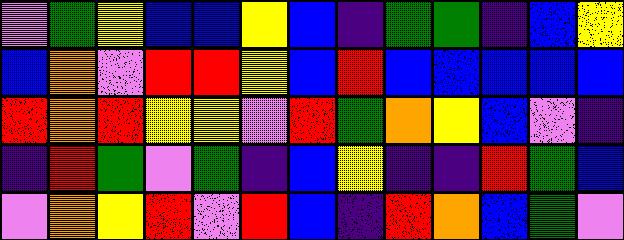[["violet", "green", "yellow", "blue", "blue", "yellow", "blue", "indigo", "green", "green", "indigo", "blue", "yellow"], ["blue", "orange", "violet", "red", "red", "yellow", "blue", "red", "blue", "blue", "blue", "blue", "blue"], ["red", "orange", "red", "yellow", "yellow", "violet", "red", "green", "orange", "yellow", "blue", "violet", "indigo"], ["indigo", "red", "green", "violet", "green", "indigo", "blue", "yellow", "indigo", "indigo", "red", "green", "blue"], ["violet", "orange", "yellow", "red", "violet", "red", "blue", "indigo", "red", "orange", "blue", "green", "violet"]]